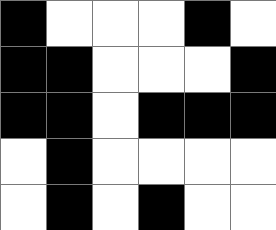[["black", "white", "white", "white", "black", "white"], ["black", "black", "white", "white", "white", "black"], ["black", "black", "white", "black", "black", "black"], ["white", "black", "white", "white", "white", "white"], ["white", "black", "white", "black", "white", "white"]]